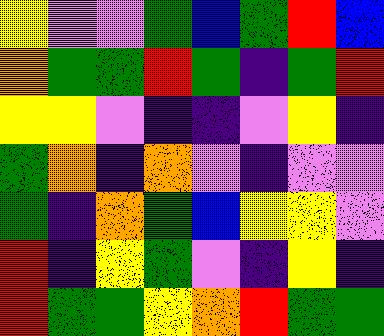[["yellow", "violet", "violet", "green", "blue", "green", "red", "blue"], ["orange", "green", "green", "red", "green", "indigo", "green", "red"], ["yellow", "yellow", "violet", "indigo", "indigo", "violet", "yellow", "indigo"], ["green", "orange", "indigo", "orange", "violet", "indigo", "violet", "violet"], ["green", "indigo", "orange", "green", "blue", "yellow", "yellow", "violet"], ["red", "indigo", "yellow", "green", "violet", "indigo", "yellow", "indigo"], ["red", "green", "green", "yellow", "orange", "red", "green", "green"]]